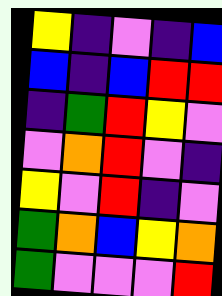[["yellow", "indigo", "violet", "indigo", "blue"], ["blue", "indigo", "blue", "red", "red"], ["indigo", "green", "red", "yellow", "violet"], ["violet", "orange", "red", "violet", "indigo"], ["yellow", "violet", "red", "indigo", "violet"], ["green", "orange", "blue", "yellow", "orange"], ["green", "violet", "violet", "violet", "red"]]